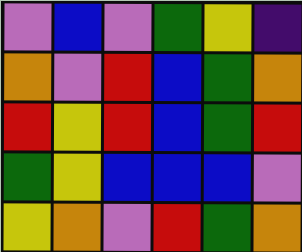[["violet", "blue", "violet", "green", "yellow", "indigo"], ["orange", "violet", "red", "blue", "green", "orange"], ["red", "yellow", "red", "blue", "green", "red"], ["green", "yellow", "blue", "blue", "blue", "violet"], ["yellow", "orange", "violet", "red", "green", "orange"]]